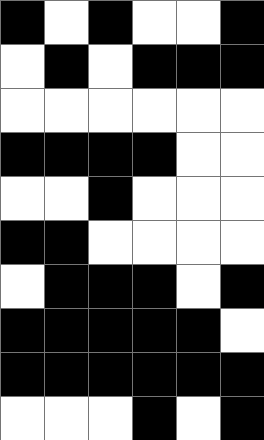[["black", "white", "black", "white", "white", "black"], ["white", "black", "white", "black", "black", "black"], ["white", "white", "white", "white", "white", "white"], ["black", "black", "black", "black", "white", "white"], ["white", "white", "black", "white", "white", "white"], ["black", "black", "white", "white", "white", "white"], ["white", "black", "black", "black", "white", "black"], ["black", "black", "black", "black", "black", "white"], ["black", "black", "black", "black", "black", "black"], ["white", "white", "white", "black", "white", "black"]]